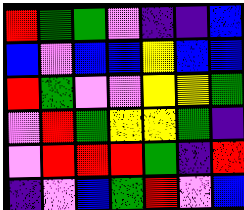[["red", "green", "green", "violet", "indigo", "indigo", "blue"], ["blue", "violet", "blue", "blue", "yellow", "blue", "blue"], ["red", "green", "violet", "violet", "yellow", "yellow", "green"], ["violet", "red", "green", "yellow", "yellow", "green", "indigo"], ["violet", "red", "red", "red", "green", "indigo", "red"], ["indigo", "violet", "blue", "green", "red", "violet", "blue"]]